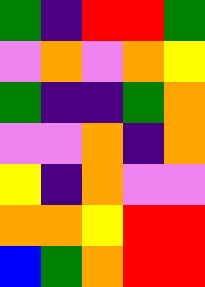[["green", "indigo", "red", "red", "green"], ["violet", "orange", "violet", "orange", "yellow"], ["green", "indigo", "indigo", "green", "orange"], ["violet", "violet", "orange", "indigo", "orange"], ["yellow", "indigo", "orange", "violet", "violet"], ["orange", "orange", "yellow", "red", "red"], ["blue", "green", "orange", "red", "red"]]